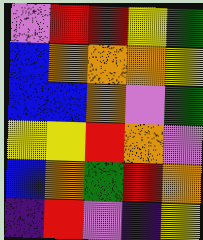[["violet", "red", "red", "yellow", "green"], ["blue", "orange", "orange", "orange", "yellow"], ["blue", "blue", "orange", "violet", "green"], ["yellow", "yellow", "red", "orange", "violet"], ["blue", "orange", "green", "red", "orange"], ["indigo", "red", "violet", "indigo", "yellow"]]